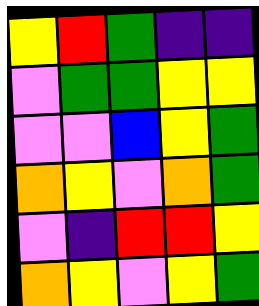[["yellow", "red", "green", "indigo", "indigo"], ["violet", "green", "green", "yellow", "yellow"], ["violet", "violet", "blue", "yellow", "green"], ["orange", "yellow", "violet", "orange", "green"], ["violet", "indigo", "red", "red", "yellow"], ["orange", "yellow", "violet", "yellow", "green"]]